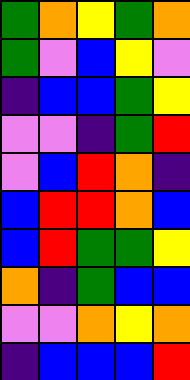[["green", "orange", "yellow", "green", "orange"], ["green", "violet", "blue", "yellow", "violet"], ["indigo", "blue", "blue", "green", "yellow"], ["violet", "violet", "indigo", "green", "red"], ["violet", "blue", "red", "orange", "indigo"], ["blue", "red", "red", "orange", "blue"], ["blue", "red", "green", "green", "yellow"], ["orange", "indigo", "green", "blue", "blue"], ["violet", "violet", "orange", "yellow", "orange"], ["indigo", "blue", "blue", "blue", "red"]]